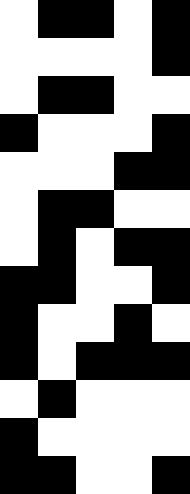[["white", "black", "black", "white", "black"], ["white", "white", "white", "white", "black"], ["white", "black", "black", "white", "white"], ["black", "white", "white", "white", "black"], ["white", "white", "white", "black", "black"], ["white", "black", "black", "white", "white"], ["white", "black", "white", "black", "black"], ["black", "black", "white", "white", "black"], ["black", "white", "white", "black", "white"], ["black", "white", "black", "black", "black"], ["white", "black", "white", "white", "white"], ["black", "white", "white", "white", "white"], ["black", "black", "white", "white", "black"]]